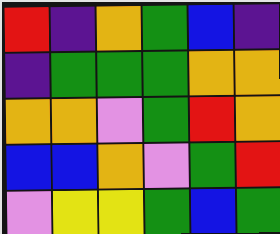[["red", "indigo", "orange", "green", "blue", "indigo"], ["indigo", "green", "green", "green", "orange", "orange"], ["orange", "orange", "violet", "green", "red", "orange"], ["blue", "blue", "orange", "violet", "green", "red"], ["violet", "yellow", "yellow", "green", "blue", "green"]]